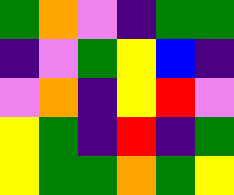[["green", "orange", "violet", "indigo", "green", "green"], ["indigo", "violet", "green", "yellow", "blue", "indigo"], ["violet", "orange", "indigo", "yellow", "red", "violet"], ["yellow", "green", "indigo", "red", "indigo", "green"], ["yellow", "green", "green", "orange", "green", "yellow"]]